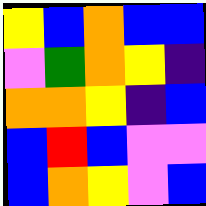[["yellow", "blue", "orange", "blue", "blue"], ["violet", "green", "orange", "yellow", "indigo"], ["orange", "orange", "yellow", "indigo", "blue"], ["blue", "red", "blue", "violet", "violet"], ["blue", "orange", "yellow", "violet", "blue"]]